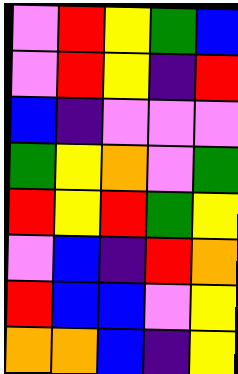[["violet", "red", "yellow", "green", "blue"], ["violet", "red", "yellow", "indigo", "red"], ["blue", "indigo", "violet", "violet", "violet"], ["green", "yellow", "orange", "violet", "green"], ["red", "yellow", "red", "green", "yellow"], ["violet", "blue", "indigo", "red", "orange"], ["red", "blue", "blue", "violet", "yellow"], ["orange", "orange", "blue", "indigo", "yellow"]]